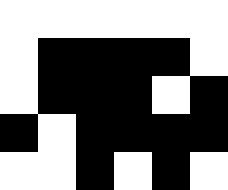[["white", "white", "white", "white", "white", "white"], ["white", "black", "black", "black", "black", "white"], ["white", "black", "black", "black", "white", "black"], ["black", "white", "black", "black", "black", "black"], ["white", "white", "black", "white", "black", "white"]]